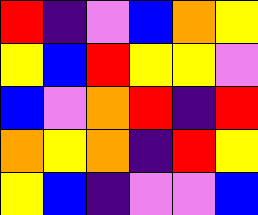[["red", "indigo", "violet", "blue", "orange", "yellow"], ["yellow", "blue", "red", "yellow", "yellow", "violet"], ["blue", "violet", "orange", "red", "indigo", "red"], ["orange", "yellow", "orange", "indigo", "red", "yellow"], ["yellow", "blue", "indigo", "violet", "violet", "blue"]]